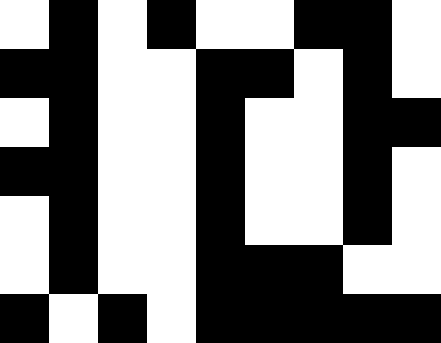[["white", "black", "white", "black", "white", "white", "black", "black", "white"], ["black", "black", "white", "white", "black", "black", "white", "black", "white"], ["white", "black", "white", "white", "black", "white", "white", "black", "black"], ["black", "black", "white", "white", "black", "white", "white", "black", "white"], ["white", "black", "white", "white", "black", "white", "white", "black", "white"], ["white", "black", "white", "white", "black", "black", "black", "white", "white"], ["black", "white", "black", "white", "black", "black", "black", "black", "black"]]